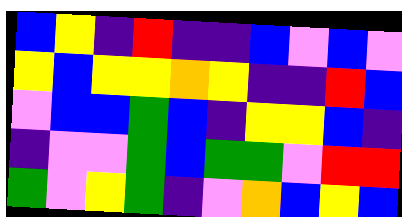[["blue", "yellow", "indigo", "red", "indigo", "indigo", "blue", "violet", "blue", "violet"], ["yellow", "blue", "yellow", "yellow", "orange", "yellow", "indigo", "indigo", "red", "blue"], ["violet", "blue", "blue", "green", "blue", "indigo", "yellow", "yellow", "blue", "indigo"], ["indigo", "violet", "violet", "green", "blue", "green", "green", "violet", "red", "red"], ["green", "violet", "yellow", "green", "indigo", "violet", "orange", "blue", "yellow", "blue"]]